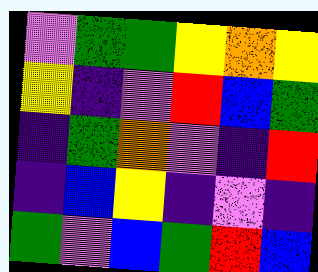[["violet", "green", "green", "yellow", "orange", "yellow"], ["yellow", "indigo", "violet", "red", "blue", "green"], ["indigo", "green", "orange", "violet", "indigo", "red"], ["indigo", "blue", "yellow", "indigo", "violet", "indigo"], ["green", "violet", "blue", "green", "red", "blue"]]